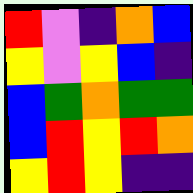[["red", "violet", "indigo", "orange", "blue"], ["yellow", "violet", "yellow", "blue", "indigo"], ["blue", "green", "orange", "green", "green"], ["blue", "red", "yellow", "red", "orange"], ["yellow", "red", "yellow", "indigo", "indigo"]]